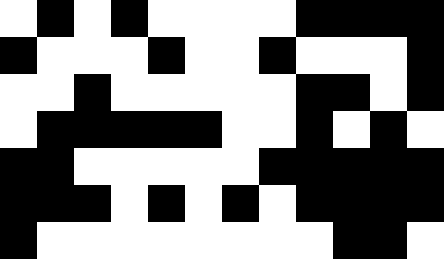[["white", "black", "white", "black", "white", "white", "white", "white", "black", "black", "black", "black"], ["black", "white", "white", "white", "black", "white", "white", "black", "white", "white", "white", "black"], ["white", "white", "black", "white", "white", "white", "white", "white", "black", "black", "white", "black"], ["white", "black", "black", "black", "black", "black", "white", "white", "black", "white", "black", "white"], ["black", "black", "white", "white", "white", "white", "white", "black", "black", "black", "black", "black"], ["black", "black", "black", "white", "black", "white", "black", "white", "black", "black", "black", "black"], ["black", "white", "white", "white", "white", "white", "white", "white", "white", "black", "black", "white"]]